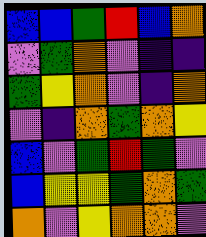[["blue", "blue", "green", "red", "blue", "orange"], ["violet", "green", "orange", "violet", "indigo", "indigo"], ["green", "yellow", "orange", "violet", "indigo", "orange"], ["violet", "indigo", "orange", "green", "orange", "yellow"], ["blue", "violet", "green", "red", "green", "violet"], ["blue", "yellow", "yellow", "green", "orange", "green"], ["orange", "violet", "yellow", "orange", "orange", "violet"]]